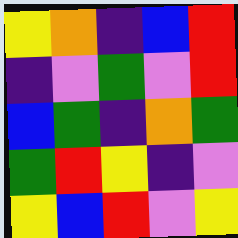[["yellow", "orange", "indigo", "blue", "red"], ["indigo", "violet", "green", "violet", "red"], ["blue", "green", "indigo", "orange", "green"], ["green", "red", "yellow", "indigo", "violet"], ["yellow", "blue", "red", "violet", "yellow"]]